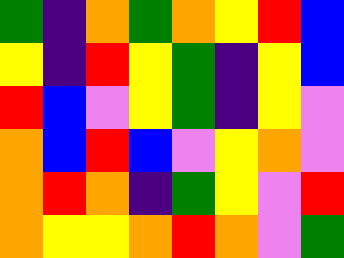[["green", "indigo", "orange", "green", "orange", "yellow", "red", "blue"], ["yellow", "indigo", "red", "yellow", "green", "indigo", "yellow", "blue"], ["red", "blue", "violet", "yellow", "green", "indigo", "yellow", "violet"], ["orange", "blue", "red", "blue", "violet", "yellow", "orange", "violet"], ["orange", "red", "orange", "indigo", "green", "yellow", "violet", "red"], ["orange", "yellow", "yellow", "orange", "red", "orange", "violet", "green"]]